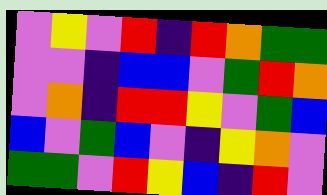[["violet", "yellow", "violet", "red", "indigo", "red", "orange", "green", "green"], ["violet", "violet", "indigo", "blue", "blue", "violet", "green", "red", "orange"], ["violet", "orange", "indigo", "red", "red", "yellow", "violet", "green", "blue"], ["blue", "violet", "green", "blue", "violet", "indigo", "yellow", "orange", "violet"], ["green", "green", "violet", "red", "yellow", "blue", "indigo", "red", "violet"]]